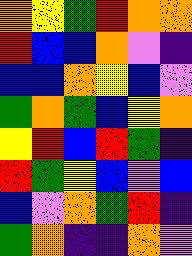[["orange", "yellow", "green", "red", "orange", "orange"], ["red", "blue", "blue", "orange", "violet", "indigo"], ["blue", "blue", "orange", "yellow", "blue", "violet"], ["green", "orange", "green", "blue", "yellow", "orange"], ["yellow", "red", "blue", "red", "green", "indigo"], ["red", "green", "yellow", "blue", "violet", "blue"], ["blue", "violet", "orange", "green", "red", "indigo"], ["green", "orange", "indigo", "indigo", "orange", "violet"]]